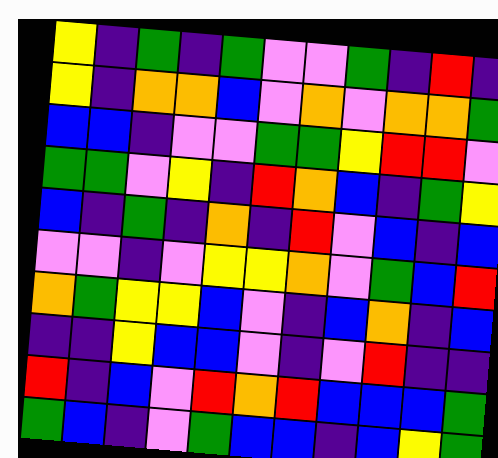[["yellow", "indigo", "green", "indigo", "green", "violet", "violet", "green", "indigo", "red", "indigo"], ["yellow", "indigo", "orange", "orange", "blue", "violet", "orange", "violet", "orange", "orange", "green"], ["blue", "blue", "indigo", "violet", "violet", "green", "green", "yellow", "red", "red", "violet"], ["green", "green", "violet", "yellow", "indigo", "red", "orange", "blue", "indigo", "green", "yellow"], ["blue", "indigo", "green", "indigo", "orange", "indigo", "red", "violet", "blue", "indigo", "blue"], ["violet", "violet", "indigo", "violet", "yellow", "yellow", "orange", "violet", "green", "blue", "red"], ["orange", "green", "yellow", "yellow", "blue", "violet", "indigo", "blue", "orange", "indigo", "blue"], ["indigo", "indigo", "yellow", "blue", "blue", "violet", "indigo", "violet", "red", "indigo", "indigo"], ["red", "indigo", "blue", "violet", "red", "orange", "red", "blue", "blue", "blue", "green"], ["green", "blue", "indigo", "violet", "green", "blue", "blue", "indigo", "blue", "yellow", "green"]]